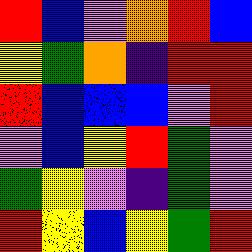[["red", "blue", "violet", "orange", "red", "blue"], ["yellow", "green", "orange", "indigo", "red", "red"], ["red", "blue", "blue", "blue", "violet", "red"], ["violet", "blue", "yellow", "red", "green", "violet"], ["green", "yellow", "violet", "indigo", "green", "violet"], ["red", "yellow", "blue", "yellow", "green", "red"]]